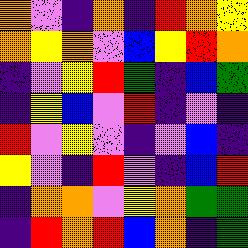[["orange", "violet", "indigo", "orange", "indigo", "red", "orange", "yellow"], ["orange", "yellow", "orange", "violet", "blue", "yellow", "red", "orange"], ["indigo", "violet", "yellow", "red", "green", "indigo", "blue", "green"], ["indigo", "yellow", "blue", "violet", "red", "indigo", "violet", "indigo"], ["red", "violet", "yellow", "violet", "indigo", "violet", "blue", "indigo"], ["yellow", "violet", "indigo", "red", "violet", "indigo", "blue", "red"], ["indigo", "orange", "orange", "violet", "yellow", "orange", "green", "green"], ["indigo", "red", "orange", "red", "blue", "orange", "indigo", "green"]]